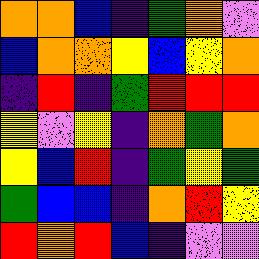[["orange", "orange", "blue", "indigo", "green", "orange", "violet"], ["blue", "orange", "orange", "yellow", "blue", "yellow", "orange"], ["indigo", "red", "indigo", "green", "red", "red", "red"], ["yellow", "violet", "yellow", "indigo", "orange", "green", "orange"], ["yellow", "blue", "red", "indigo", "green", "yellow", "green"], ["green", "blue", "blue", "indigo", "orange", "red", "yellow"], ["red", "orange", "red", "blue", "indigo", "violet", "violet"]]